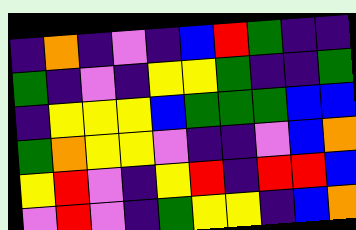[["indigo", "orange", "indigo", "violet", "indigo", "blue", "red", "green", "indigo", "indigo"], ["green", "indigo", "violet", "indigo", "yellow", "yellow", "green", "indigo", "indigo", "green"], ["indigo", "yellow", "yellow", "yellow", "blue", "green", "green", "green", "blue", "blue"], ["green", "orange", "yellow", "yellow", "violet", "indigo", "indigo", "violet", "blue", "orange"], ["yellow", "red", "violet", "indigo", "yellow", "red", "indigo", "red", "red", "blue"], ["violet", "red", "violet", "indigo", "green", "yellow", "yellow", "indigo", "blue", "orange"]]